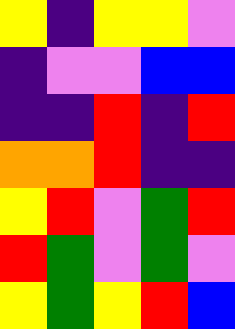[["yellow", "indigo", "yellow", "yellow", "violet"], ["indigo", "violet", "violet", "blue", "blue"], ["indigo", "indigo", "red", "indigo", "red"], ["orange", "orange", "red", "indigo", "indigo"], ["yellow", "red", "violet", "green", "red"], ["red", "green", "violet", "green", "violet"], ["yellow", "green", "yellow", "red", "blue"]]